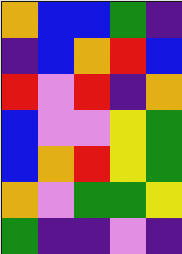[["orange", "blue", "blue", "green", "indigo"], ["indigo", "blue", "orange", "red", "blue"], ["red", "violet", "red", "indigo", "orange"], ["blue", "violet", "violet", "yellow", "green"], ["blue", "orange", "red", "yellow", "green"], ["orange", "violet", "green", "green", "yellow"], ["green", "indigo", "indigo", "violet", "indigo"]]